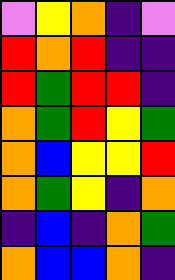[["violet", "yellow", "orange", "indigo", "violet"], ["red", "orange", "red", "indigo", "indigo"], ["red", "green", "red", "red", "indigo"], ["orange", "green", "red", "yellow", "green"], ["orange", "blue", "yellow", "yellow", "red"], ["orange", "green", "yellow", "indigo", "orange"], ["indigo", "blue", "indigo", "orange", "green"], ["orange", "blue", "blue", "orange", "indigo"]]